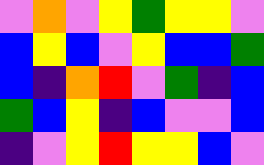[["violet", "orange", "violet", "yellow", "green", "yellow", "yellow", "violet"], ["blue", "yellow", "blue", "violet", "yellow", "blue", "blue", "green"], ["blue", "indigo", "orange", "red", "violet", "green", "indigo", "blue"], ["green", "blue", "yellow", "indigo", "blue", "violet", "violet", "blue"], ["indigo", "violet", "yellow", "red", "yellow", "yellow", "blue", "violet"]]